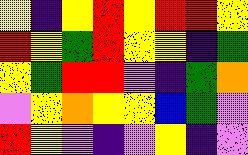[["yellow", "indigo", "yellow", "red", "yellow", "red", "red", "yellow"], ["red", "yellow", "green", "red", "yellow", "yellow", "indigo", "green"], ["yellow", "green", "red", "red", "violet", "indigo", "green", "orange"], ["violet", "yellow", "orange", "yellow", "yellow", "blue", "green", "violet"], ["red", "yellow", "violet", "indigo", "violet", "yellow", "indigo", "violet"]]